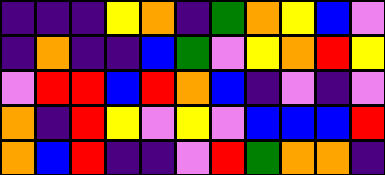[["indigo", "indigo", "indigo", "yellow", "orange", "indigo", "green", "orange", "yellow", "blue", "violet"], ["indigo", "orange", "indigo", "indigo", "blue", "green", "violet", "yellow", "orange", "red", "yellow"], ["violet", "red", "red", "blue", "red", "orange", "blue", "indigo", "violet", "indigo", "violet"], ["orange", "indigo", "red", "yellow", "violet", "yellow", "violet", "blue", "blue", "blue", "red"], ["orange", "blue", "red", "indigo", "indigo", "violet", "red", "green", "orange", "orange", "indigo"]]